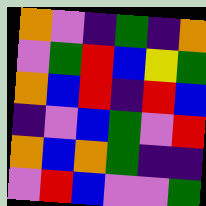[["orange", "violet", "indigo", "green", "indigo", "orange"], ["violet", "green", "red", "blue", "yellow", "green"], ["orange", "blue", "red", "indigo", "red", "blue"], ["indigo", "violet", "blue", "green", "violet", "red"], ["orange", "blue", "orange", "green", "indigo", "indigo"], ["violet", "red", "blue", "violet", "violet", "green"]]